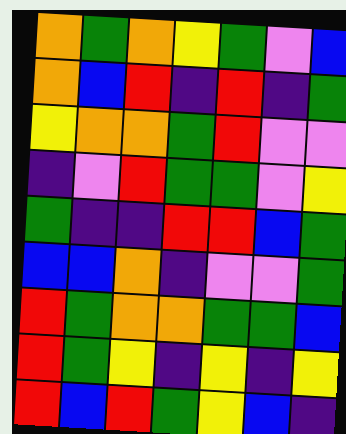[["orange", "green", "orange", "yellow", "green", "violet", "blue"], ["orange", "blue", "red", "indigo", "red", "indigo", "green"], ["yellow", "orange", "orange", "green", "red", "violet", "violet"], ["indigo", "violet", "red", "green", "green", "violet", "yellow"], ["green", "indigo", "indigo", "red", "red", "blue", "green"], ["blue", "blue", "orange", "indigo", "violet", "violet", "green"], ["red", "green", "orange", "orange", "green", "green", "blue"], ["red", "green", "yellow", "indigo", "yellow", "indigo", "yellow"], ["red", "blue", "red", "green", "yellow", "blue", "indigo"]]